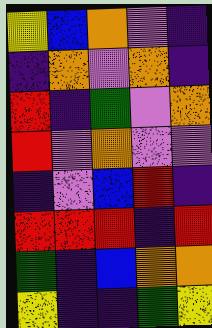[["yellow", "blue", "orange", "violet", "indigo"], ["indigo", "orange", "violet", "orange", "indigo"], ["red", "indigo", "green", "violet", "orange"], ["red", "violet", "orange", "violet", "violet"], ["indigo", "violet", "blue", "red", "indigo"], ["red", "red", "red", "indigo", "red"], ["green", "indigo", "blue", "orange", "orange"], ["yellow", "indigo", "indigo", "green", "yellow"]]